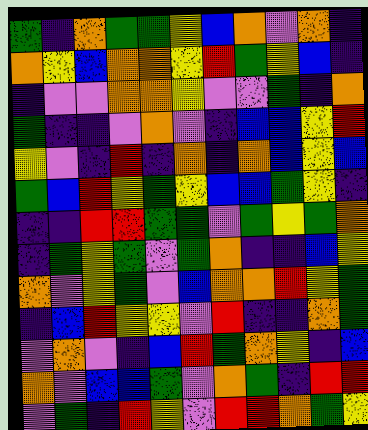[["green", "indigo", "orange", "green", "green", "yellow", "blue", "orange", "violet", "orange", "indigo"], ["orange", "yellow", "blue", "orange", "orange", "yellow", "red", "green", "yellow", "blue", "indigo"], ["indigo", "violet", "violet", "orange", "orange", "yellow", "violet", "violet", "green", "indigo", "orange"], ["green", "indigo", "indigo", "violet", "orange", "violet", "indigo", "blue", "blue", "yellow", "red"], ["yellow", "violet", "indigo", "red", "indigo", "orange", "indigo", "orange", "blue", "yellow", "blue"], ["green", "blue", "red", "yellow", "green", "yellow", "blue", "blue", "green", "yellow", "indigo"], ["indigo", "indigo", "red", "red", "green", "green", "violet", "green", "yellow", "green", "orange"], ["indigo", "green", "yellow", "green", "violet", "green", "orange", "indigo", "indigo", "blue", "yellow"], ["orange", "violet", "yellow", "green", "violet", "blue", "orange", "orange", "red", "yellow", "green"], ["indigo", "blue", "red", "yellow", "yellow", "violet", "red", "indigo", "indigo", "orange", "green"], ["violet", "orange", "violet", "indigo", "blue", "red", "green", "orange", "yellow", "indigo", "blue"], ["orange", "violet", "blue", "blue", "green", "violet", "orange", "green", "indigo", "red", "red"], ["violet", "green", "indigo", "red", "yellow", "violet", "red", "red", "orange", "green", "yellow"]]